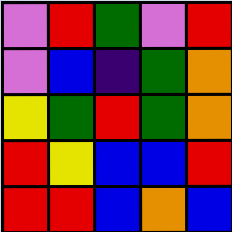[["violet", "red", "green", "violet", "red"], ["violet", "blue", "indigo", "green", "orange"], ["yellow", "green", "red", "green", "orange"], ["red", "yellow", "blue", "blue", "red"], ["red", "red", "blue", "orange", "blue"]]